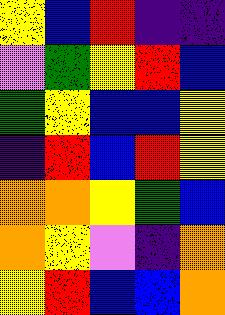[["yellow", "blue", "red", "indigo", "indigo"], ["violet", "green", "yellow", "red", "blue"], ["green", "yellow", "blue", "blue", "yellow"], ["indigo", "red", "blue", "red", "yellow"], ["orange", "orange", "yellow", "green", "blue"], ["orange", "yellow", "violet", "indigo", "orange"], ["yellow", "red", "blue", "blue", "orange"]]